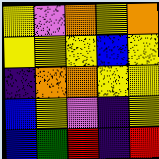[["yellow", "violet", "orange", "yellow", "orange"], ["yellow", "yellow", "yellow", "blue", "yellow"], ["indigo", "orange", "orange", "yellow", "yellow"], ["blue", "yellow", "violet", "indigo", "yellow"], ["blue", "green", "red", "indigo", "red"]]